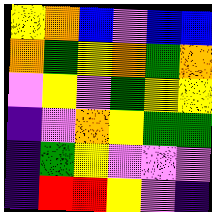[["yellow", "orange", "blue", "violet", "blue", "blue"], ["orange", "green", "yellow", "orange", "green", "orange"], ["violet", "yellow", "violet", "green", "yellow", "yellow"], ["indigo", "violet", "orange", "yellow", "green", "green"], ["indigo", "green", "yellow", "violet", "violet", "violet"], ["indigo", "red", "red", "yellow", "violet", "indigo"]]